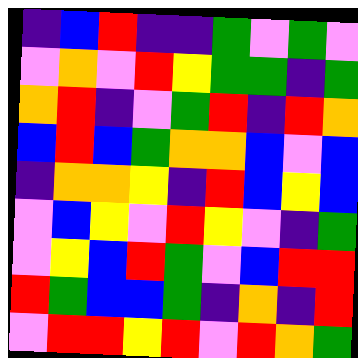[["indigo", "blue", "red", "indigo", "indigo", "green", "violet", "green", "violet"], ["violet", "orange", "violet", "red", "yellow", "green", "green", "indigo", "green"], ["orange", "red", "indigo", "violet", "green", "red", "indigo", "red", "orange"], ["blue", "red", "blue", "green", "orange", "orange", "blue", "violet", "blue"], ["indigo", "orange", "orange", "yellow", "indigo", "red", "blue", "yellow", "blue"], ["violet", "blue", "yellow", "violet", "red", "yellow", "violet", "indigo", "green"], ["violet", "yellow", "blue", "red", "green", "violet", "blue", "red", "red"], ["red", "green", "blue", "blue", "green", "indigo", "orange", "indigo", "red"], ["violet", "red", "red", "yellow", "red", "violet", "red", "orange", "green"]]